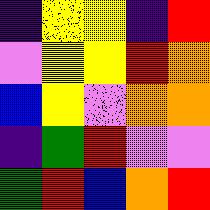[["indigo", "yellow", "yellow", "indigo", "red"], ["violet", "yellow", "yellow", "red", "orange"], ["blue", "yellow", "violet", "orange", "orange"], ["indigo", "green", "red", "violet", "violet"], ["green", "red", "blue", "orange", "red"]]